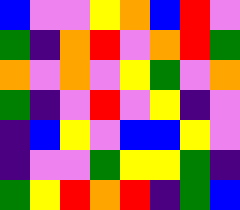[["blue", "violet", "violet", "yellow", "orange", "blue", "red", "violet"], ["green", "indigo", "orange", "red", "violet", "orange", "red", "green"], ["orange", "violet", "orange", "violet", "yellow", "green", "violet", "orange"], ["green", "indigo", "violet", "red", "violet", "yellow", "indigo", "violet"], ["indigo", "blue", "yellow", "violet", "blue", "blue", "yellow", "violet"], ["indigo", "violet", "violet", "green", "yellow", "yellow", "green", "indigo"], ["green", "yellow", "red", "orange", "red", "indigo", "green", "blue"]]